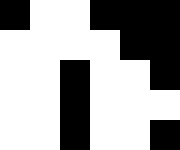[["black", "white", "white", "black", "black", "black"], ["white", "white", "white", "white", "black", "black"], ["white", "white", "black", "white", "white", "black"], ["white", "white", "black", "white", "white", "white"], ["white", "white", "black", "white", "white", "black"]]